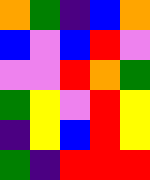[["orange", "green", "indigo", "blue", "orange"], ["blue", "violet", "blue", "red", "violet"], ["violet", "violet", "red", "orange", "green"], ["green", "yellow", "violet", "red", "yellow"], ["indigo", "yellow", "blue", "red", "yellow"], ["green", "indigo", "red", "red", "red"]]